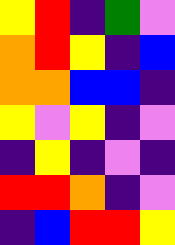[["yellow", "red", "indigo", "green", "violet"], ["orange", "red", "yellow", "indigo", "blue"], ["orange", "orange", "blue", "blue", "indigo"], ["yellow", "violet", "yellow", "indigo", "violet"], ["indigo", "yellow", "indigo", "violet", "indigo"], ["red", "red", "orange", "indigo", "violet"], ["indigo", "blue", "red", "red", "yellow"]]